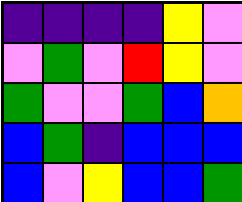[["indigo", "indigo", "indigo", "indigo", "yellow", "violet"], ["violet", "green", "violet", "red", "yellow", "violet"], ["green", "violet", "violet", "green", "blue", "orange"], ["blue", "green", "indigo", "blue", "blue", "blue"], ["blue", "violet", "yellow", "blue", "blue", "green"]]